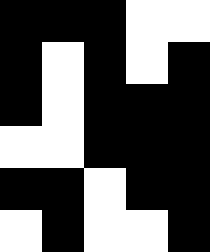[["black", "black", "black", "white", "white"], ["black", "white", "black", "white", "black"], ["black", "white", "black", "black", "black"], ["white", "white", "black", "black", "black"], ["black", "black", "white", "black", "black"], ["white", "black", "white", "white", "black"]]